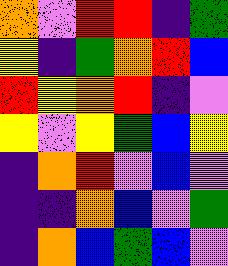[["orange", "violet", "red", "red", "indigo", "green"], ["yellow", "indigo", "green", "orange", "red", "blue"], ["red", "yellow", "orange", "red", "indigo", "violet"], ["yellow", "violet", "yellow", "green", "blue", "yellow"], ["indigo", "orange", "red", "violet", "blue", "violet"], ["indigo", "indigo", "orange", "blue", "violet", "green"], ["indigo", "orange", "blue", "green", "blue", "violet"]]